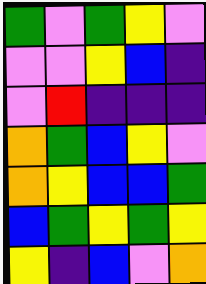[["green", "violet", "green", "yellow", "violet"], ["violet", "violet", "yellow", "blue", "indigo"], ["violet", "red", "indigo", "indigo", "indigo"], ["orange", "green", "blue", "yellow", "violet"], ["orange", "yellow", "blue", "blue", "green"], ["blue", "green", "yellow", "green", "yellow"], ["yellow", "indigo", "blue", "violet", "orange"]]